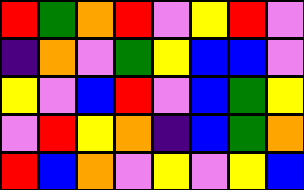[["red", "green", "orange", "red", "violet", "yellow", "red", "violet"], ["indigo", "orange", "violet", "green", "yellow", "blue", "blue", "violet"], ["yellow", "violet", "blue", "red", "violet", "blue", "green", "yellow"], ["violet", "red", "yellow", "orange", "indigo", "blue", "green", "orange"], ["red", "blue", "orange", "violet", "yellow", "violet", "yellow", "blue"]]